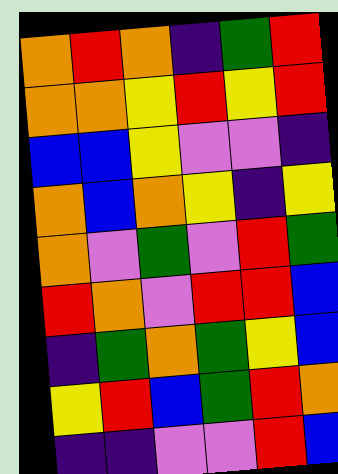[["orange", "red", "orange", "indigo", "green", "red"], ["orange", "orange", "yellow", "red", "yellow", "red"], ["blue", "blue", "yellow", "violet", "violet", "indigo"], ["orange", "blue", "orange", "yellow", "indigo", "yellow"], ["orange", "violet", "green", "violet", "red", "green"], ["red", "orange", "violet", "red", "red", "blue"], ["indigo", "green", "orange", "green", "yellow", "blue"], ["yellow", "red", "blue", "green", "red", "orange"], ["indigo", "indigo", "violet", "violet", "red", "blue"]]